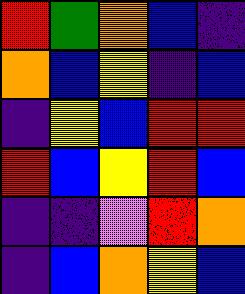[["red", "green", "orange", "blue", "indigo"], ["orange", "blue", "yellow", "indigo", "blue"], ["indigo", "yellow", "blue", "red", "red"], ["red", "blue", "yellow", "red", "blue"], ["indigo", "indigo", "violet", "red", "orange"], ["indigo", "blue", "orange", "yellow", "blue"]]